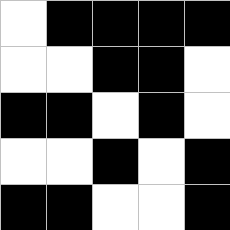[["white", "black", "black", "black", "black"], ["white", "white", "black", "black", "white"], ["black", "black", "white", "black", "white"], ["white", "white", "black", "white", "black"], ["black", "black", "white", "white", "black"]]